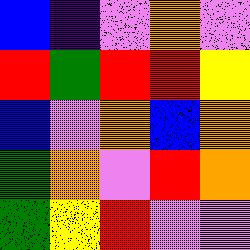[["blue", "indigo", "violet", "orange", "violet"], ["red", "green", "red", "red", "yellow"], ["blue", "violet", "orange", "blue", "orange"], ["green", "orange", "violet", "red", "orange"], ["green", "yellow", "red", "violet", "violet"]]